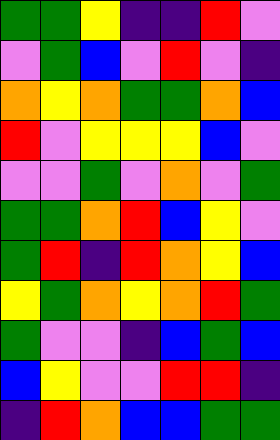[["green", "green", "yellow", "indigo", "indigo", "red", "violet"], ["violet", "green", "blue", "violet", "red", "violet", "indigo"], ["orange", "yellow", "orange", "green", "green", "orange", "blue"], ["red", "violet", "yellow", "yellow", "yellow", "blue", "violet"], ["violet", "violet", "green", "violet", "orange", "violet", "green"], ["green", "green", "orange", "red", "blue", "yellow", "violet"], ["green", "red", "indigo", "red", "orange", "yellow", "blue"], ["yellow", "green", "orange", "yellow", "orange", "red", "green"], ["green", "violet", "violet", "indigo", "blue", "green", "blue"], ["blue", "yellow", "violet", "violet", "red", "red", "indigo"], ["indigo", "red", "orange", "blue", "blue", "green", "green"]]